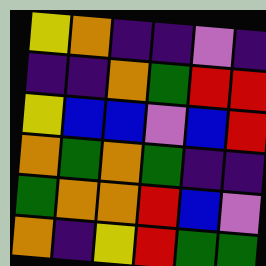[["yellow", "orange", "indigo", "indigo", "violet", "indigo"], ["indigo", "indigo", "orange", "green", "red", "red"], ["yellow", "blue", "blue", "violet", "blue", "red"], ["orange", "green", "orange", "green", "indigo", "indigo"], ["green", "orange", "orange", "red", "blue", "violet"], ["orange", "indigo", "yellow", "red", "green", "green"]]